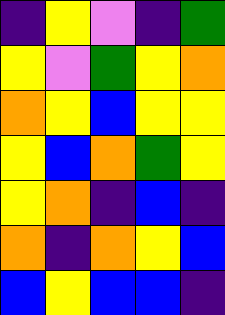[["indigo", "yellow", "violet", "indigo", "green"], ["yellow", "violet", "green", "yellow", "orange"], ["orange", "yellow", "blue", "yellow", "yellow"], ["yellow", "blue", "orange", "green", "yellow"], ["yellow", "orange", "indigo", "blue", "indigo"], ["orange", "indigo", "orange", "yellow", "blue"], ["blue", "yellow", "blue", "blue", "indigo"]]